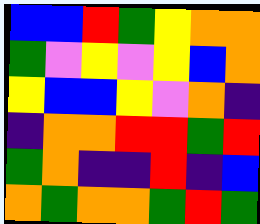[["blue", "blue", "red", "green", "yellow", "orange", "orange"], ["green", "violet", "yellow", "violet", "yellow", "blue", "orange"], ["yellow", "blue", "blue", "yellow", "violet", "orange", "indigo"], ["indigo", "orange", "orange", "red", "red", "green", "red"], ["green", "orange", "indigo", "indigo", "red", "indigo", "blue"], ["orange", "green", "orange", "orange", "green", "red", "green"]]